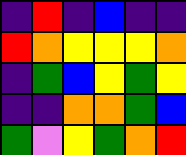[["indigo", "red", "indigo", "blue", "indigo", "indigo"], ["red", "orange", "yellow", "yellow", "yellow", "orange"], ["indigo", "green", "blue", "yellow", "green", "yellow"], ["indigo", "indigo", "orange", "orange", "green", "blue"], ["green", "violet", "yellow", "green", "orange", "red"]]